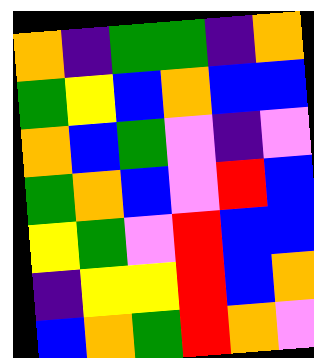[["orange", "indigo", "green", "green", "indigo", "orange"], ["green", "yellow", "blue", "orange", "blue", "blue"], ["orange", "blue", "green", "violet", "indigo", "violet"], ["green", "orange", "blue", "violet", "red", "blue"], ["yellow", "green", "violet", "red", "blue", "blue"], ["indigo", "yellow", "yellow", "red", "blue", "orange"], ["blue", "orange", "green", "red", "orange", "violet"]]